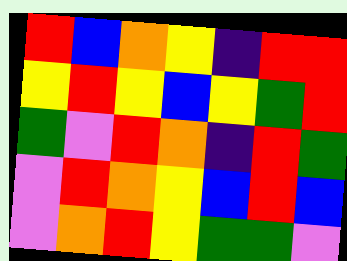[["red", "blue", "orange", "yellow", "indigo", "red", "red"], ["yellow", "red", "yellow", "blue", "yellow", "green", "red"], ["green", "violet", "red", "orange", "indigo", "red", "green"], ["violet", "red", "orange", "yellow", "blue", "red", "blue"], ["violet", "orange", "red", "yellow", "green", "green", "violet"]]